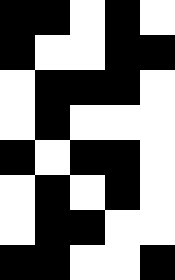[["black", "black", "white", "black", "white"], ["black", "white", "white", "black", "black"], ["white", "black", "black", "black", "white"], ["white", "black", "white", "white", "white"], ["black", "white", "black", "black", "white"], ["white", "black", "white", "black", "white"], ["white", "black", "black", "white", "white"], ["black", "black", "white", "white", "black"]]